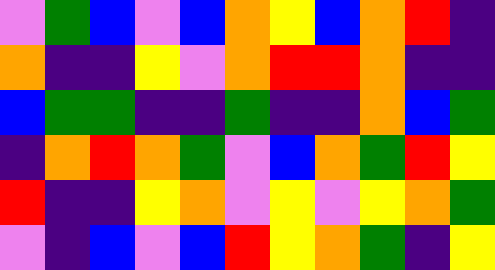[["violet", "green", "blue", "violet", "blue", "orange", "yellow", "blue", "orange", "red", "indigo"], ["orange", "indigo", "indigo", "yellow", "violet", "orange", "red", "red", "orange", "indigo", "indigo"], ["blue", "green", "green", "indigo", "indigo", "green", "indigo", "indigo", "orange", "blue", "green"], ["indigo", "orange", "red", "orange", "green", "violet", "blue", "orange", "green", "red", "yellow"], ["red", "indigo", "indigo", "yellow", "orange", "violet", "yellow", "violet", "yellow", "orange", "green"], ["violet", "indigo", "blue", "violet", "blue", "red", "yellow", "orange", "green", "indigo", "yellow"]]